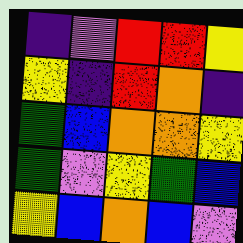[["indigo", "violet", "red", "red", "yellow"], ["yellow", "indigo", "red", "orange", "indigo"], ["green", "blue", "orange", "orange", "yellow"], ["green", "violet", "yellow", "green", "blue"], ["yellow", "blue", "orange", "blue", "violet"]]